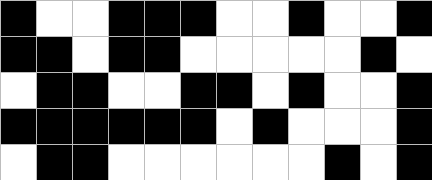[["black", "white", "white", "black", "black", "black", "white", "white", "black", "white", "white", "black"], ["black", "black", "white", "black", "black", "white", "white", "white", "white", "white", "black", "white"], ["white", "black", "black", "white", "white", "black", "black", "white", "black", "white", "white", "black"], ["black", "black", "black", "black", "black", "black", "white", "black", "white", "white", "white", "black"], ["white", "black", "black", "white", "white", "white", "white", "white", "white", "black", "white", "black"]]